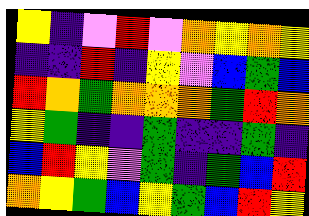[["yellow", "indigo", "violet", "red", "violet", "orange", "yellow", "orange", "yellow"], ["indigo", "indigo", "red", "indigo", "yellow", "violet", "blue", "green", "blue"], ["red", "orange", "green", "orange", "orange", "orange", "green", "red", "orange"], ["yellow", "green", "indigo", "indigo", "green", "indigo", "indigo", "green", "indigo"], ["blue", "red", "yellow", "violet", "green", "indigo", "green", "blue", "red"], ["orange", "yellow", "green", "blue", "yellow", "green", "blue", "red", "yellow"]]